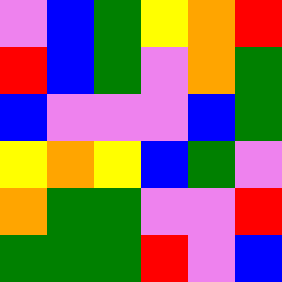[["violet", "blue", "green", "yellow", "orange", "red"], ["red", "blue", "green", "violet", "orange", "green"], ["blue", "violet", "violet", "violet", "blue", "green"], ["yellow", "orange", "yellow", "blue", "green", "violet"], ["orange", "green", "green", "violet", "violet", "red"], ["green", "green", "green", "red", "violet", "blue"]]